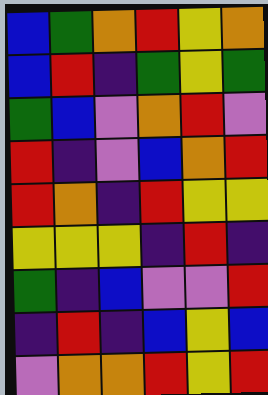[["blue", "green", "orange", "red", "yellow", "orange"], ["blue", "red", "indigo", "green", "yellow", "green"], ["green", "blue", "violet", "orange", "red", "violet"], ["red", "indigo", "violet", "blue", "orange", "red"], ["red", "orange", "indigo", "red", "yellow", "yellow"], ["yellow", "yellow", "yellow", "indigo", "red", "indigo"], ["green", "indigo", "blue", "violet", "violet", "red"], ["indigo", "red", "indigo", "blue", "yellow", "blue"], ["violet", "orange", "orange", "red", "yellow", "red"]]